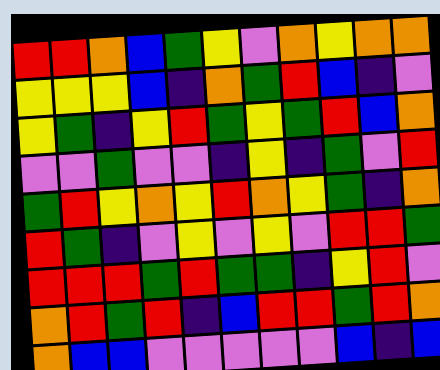[["red", "red", "orange", "blue", "green", "yellow", "violet", "orange", "yellow", "orange", "orange"], ["yellow", "yellow", "yellow", "blue", "indigo", "orange", "green", "red", "blue", "indigo", "violet"], ["yellow", "green", "indigo", "yellow", "red", "green", "yellow", "green", "red", "blue", "orange"], ["violet", "violet", "green", "violet", "violet", "indigo", "yellow", "indigo", "green", "violet", "red"], ["green", "red", "yellow", "orange", "yellow", "red", "orange", "yellow", "green", "indigo", "orange"], ["red", "green", "indigo", "violet", "yellow", "violet", "yellow", "violet", "red", "red", "green"], ["red", "red", "red", "green", "red", "green", "green", "indigo", "yellow", "red", "violet"], ["orange", "red", "green", "red", "indigo", "blue", "red", "red", "green", "red", "orange"], ["orange", "blue", "blue", "violet", "violet", "violet", "violet", "violet", "blue", "indigo", "blue"]]